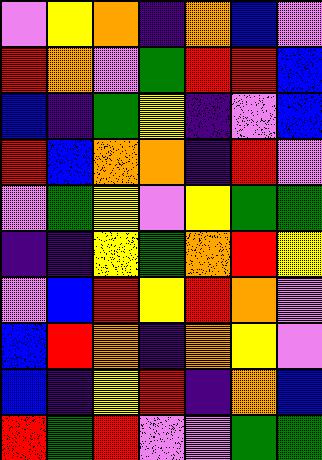[["violet", "yellow", "orange", "indigo", "orange", "blue", "violet"], ["red", "orange", "violet", "green", "red", "red", "blue"], ["blue", "indigo", "green", "yellow", "indigo", "violet", "blue"], ["red", "blue", "orange", "orange", "indigo", "red", "violet"], ["violet", "green", "yellow", "violet", "yellow", "green", "green"], ["indigo", "indigo", "yellow", "green", "orange", "red", "yellow"], ["violet", "blue", "red", "yellow", "red", "orange", "violet"], ["blue", "red", "orange", "indigo", "orange", "yellow", "violet"], ["blue", "indigo", "yellow", "red", "indigo", "orange", "blue"], ["red", "green", "red", "violet", "violet", "green", "green"]]